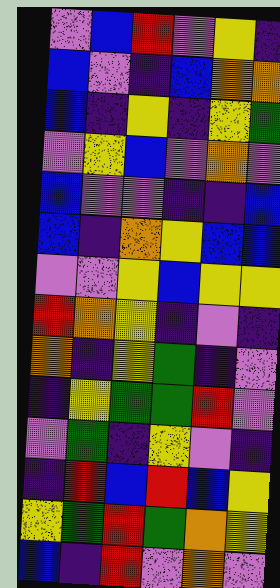[["violet", "blue", "red", "violet", "yellow", "indigo"], ["blue", "violet", "indigo", "blue", "orange", "orange"], ["blue", "indigo", "yellow", "indigo", "yellow", "green"], ["violet", "yellow", "blue", "violet", "orange", "violet"], ["blue", "violet", "violet", "indigo", "indigo", "blue"], ["blue", "indigo", "orange", "yellow", "blue", "blue"], ["violet", "violet", "yellow", "blue", "yellow", "yellow"], ["red", "orange", "yellow", "indigo", "violet", "indigo"], ["orange", "indigo", "yellow", "green", "indigo", "violet"], ["indigo", "yellow", "green", "green", "red", "violet"], ["violet", "green", "indigo", "yellow", "violet", "indigo"], ["indigo", "red", "blue", "red", "blue", "yellow"], ["yellow", "green", "red", "green", "orange", "yellow"], ["blue", "indigo", "red", "violet", "orange", "violet"]]